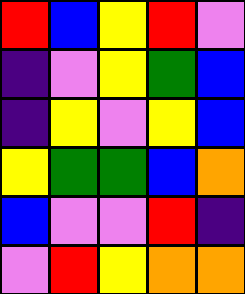[["red", "blue", "yellow", "red", "violet"], ["indigo", "violet", "yellow", "green", "blue"], ["indigo", "yellow", "violet", "yellow", "blue"], ["yellow", "green", "green", "blue", "orange"], ["blue", "violet", "violet", "red", "indigo"], ["violet", "red", "yellow", "orange", "orange"]]